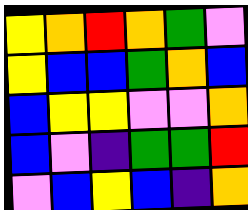[["yellow", "orange", "red", "orange", "green", "violet"], ["yellow", "blue", "blue", "green", "orange", "blue"], ["blue", "yellow", "yellow", "violet", "violet", "orange"], ["blue", "violet", "indigo", "green", "green", "red"], ["violet", "blue", "yellow", "blue", "indigo", "orange"]]